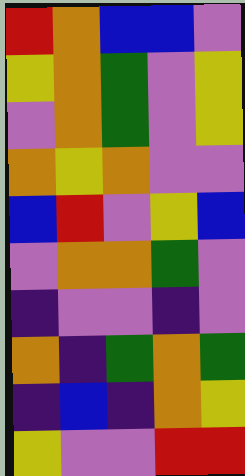[["red", "orange", "blue", "blue", "violet"], ["yellow", "orange", "green", "violet", "yellow"], ["violet", "orange", "green", "violet", "yellow"], ["orange", "yellow", "orange", "violet", "violet"], ["blue", "red", "violet", "yellow", "blue"], ["violet", "orange", "orange", "green", "violet"], ["indigo", "violet", "violet", "indigo", "violet"], ["orange", "indigo", "green", "orange", "green"], ["indigo", "blue", "indigo", "orange", "yellow"], ["yellow", "violet", "violet", "red", "red"]]